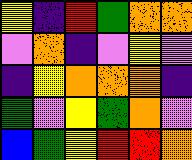[["yellow", "indigo", "red", "green", "orange", "orange"], ["violet", "orange", "indigo", "violet", "yellow", "violet"], ["indigo", "yellow", "orange", "orange", "orange", "indigo"], ["green", "violet", "yellow", "green", "orange", "violet"], ["blue", "green", "yellow", "red", "red", "orange"]]